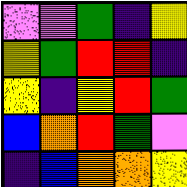[["violet", "violet", "green", "indigo", "yellow"], ["yellow", "green", "red", "red", "indigo"], ["yellow", "indigo", "yellow", "red", "green"], ["blue", "orange", "red", "green", "violet"], ["indigo", "blue", "orange", "orange", "yellow"]]